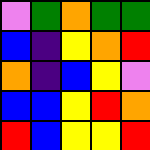[["violet", "green", "orange", "green", "green"], ["blue", "indigo", "yellow", "orange", "red"], ["orange", "indigo", "blue", "yellow", "violet"], ["blue", "blue", "yellow", "red", "orange"], ["red", "blue", "yellow", "yellow", "red"]]